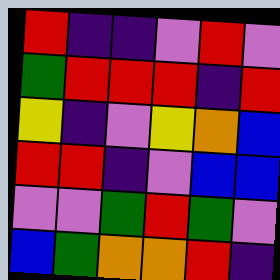[["red", "indigo", "indigo", "violet", "red", "violet"], ["green", "red", "red", "red", "indigo", "red"], ["yellow", "indigo", "violet", "yellow", "orange", "blue"], ["red", "red", "indigo", "violet", "blue", "blue"], ["violet", "violet", "green", "red", "green", "violet"], ["blue", "green", "orange", "orange", "red", "indigo"]]